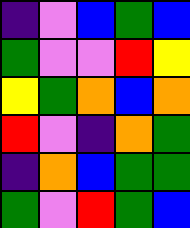[["indigo", "violet", "blue", "green", "blue"], ["green", "violet", "violet", "red", "yellow"], ["yellow", "green", "orange", "blue", "orange"], ["red", "violet", "indigo", "orange", "green"], ["indigo", "orange", "blue", "green", "green"], ["green", "violet", "red", "green", "blue"]]